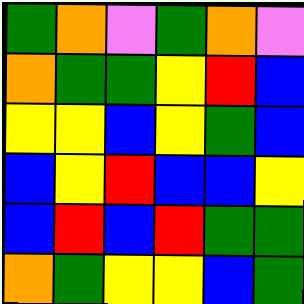[["green", "orange", "violet", "green", "orange", "violet"], ["orange", "green", "green", "yellow", "red", "blue"], ["yellow", "yellow", "blue", "yellow", "green", "blue"], ["blue", "yellow", "red", "blue", "blue", "yellow"], ["blue", "red", "blue", "red", "green", "green"], ["orange", "green", "yellow", "yellow", "blue", "green"]]